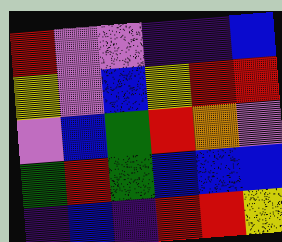[["red", "violet", "violet", "indigo", "indigo", "blue"], ["yellow", "violet", "blue", "yellow", "red", "red"], ["violet", "blue", "green", "red", "orange", "violet"], ["green", "red", "green", "blue", "blue", "blue"], ["indigo", "blue", "indigo", "red", "red", "yellow"]]